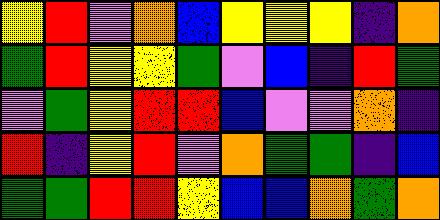[["yellow", "red", "violet", "orange", "blue", "yellow", "yellow", "yellow", "indigo", "orange"], ["green", "red", "yellow", "yellow", "green", "violet", "blue", "indigo", "red", "green"], ["violet", "green", "yellow", "red", "red", "blue", "violet", "violet", "orange", "indigo"], ["red", "indigo", "yellow", "red", "violet", "orange", "green", "green", "indigo", "blue"], ["green", "green", "red", "red", "yellow", "blue", "blue", "orange", "green", "orange"]]